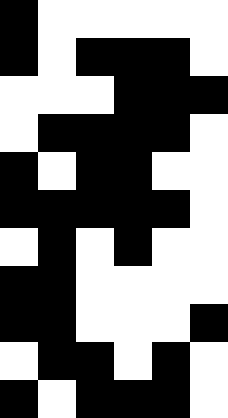[["black", "white", "white", "white", "white", "white"], ["black", "white", "black", "black", "black", "white"], ["white", "white", "white", "black", "black", "black"], ["white", "black", "black", "black", "black", "white"], ["black", "white", "black", "black", "white", "white"], ["black", "black", "black", "black", "black", "white"], ["white", "black", "white", "black", "white", "white"], ["black", "black", "white", "white", "white", "white"], ["black", "black", "white", "white", "white", "black"], ["white", "black", "black", "white", "black", "white"], ["black", "white", "black", "black", "black", "white"]]